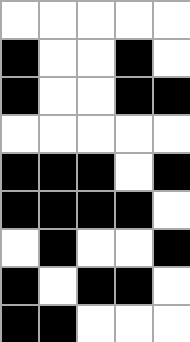[["white", "white", "white", "white", "white"], ["black", "white", "white", "black", "white"], ["black", "white", "white", "black", "black"], ["white", "white", "white", "white", "white"], ["black", "black", "black", "white", "black"], ["black", "black", "black", "black", "white"], ["white", "black", "white", "white", "black"], ["black", "white", "black", "black", "white"], ["black", "black", "white", "white", "white"]]